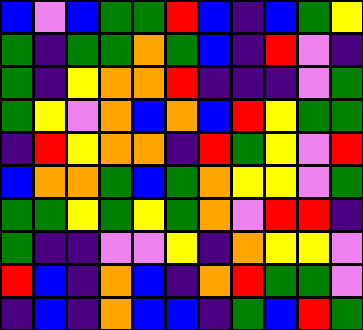[["blue", "violet", "blue", "green", "green", "red", "blue", "indigo", "blue", "green", "yellow"], ["green", "indigo", "green", "green", "orange", "green", "blue", "indigo", "red", "violet", "indigo"], ["green", "indigo", "yellow", "orange", "orange", "red", "indigo", "indigo", "indigo", "violet", "green"], ["green", "yellow", "violet", "orange", "blue", "orange", "blue", "red", "yellow", "green", "green"], ["indigo", "red", "yellow", "orange", "orange", "indigo", "red", "green", "yellow", "violet", "red"], ["blue", "orange", "orange", "green", "blue", "green", "orange", "yellow", "yellow", "violet", "green"], ["green", "green", "yellow", "green", "yellow", "green", "orange", "violet", "red", "red", "indigo"], ["green", "indigo", "indigo", "violet", "violet", "yellow", "indigo", "orange", "yellow", "yellow", "violet"], ["red", "blue", "indigo", "orange", "blue", "indigo", "orange", "red", "green", "green", "violet"], ["indigo", "blue", "indigo", "orange", "blue", "blue", "indigo", "green", "blue", "red", "green"]]